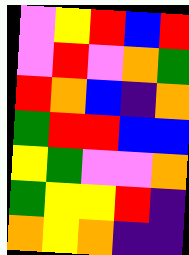[["violet", "yellow", "red", "blue", "red"], ["violet", "red", "violet", "orange", "green"], ["red", "orange", "blue", "indigo", "orange"], ["green", "red", "red", "blue", "blue"], ["yellow", "green", "violet", "violet", "orange"], ["green", "yellow", "yellow", "red", "indigo"], ["orange", "yellow", "orange", "indigo", "indigo"]]